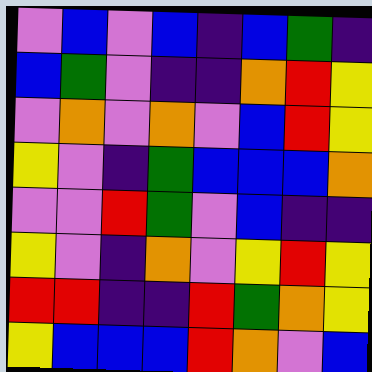[["violet", "blue", "violet", "blue", "indigo", "blue", "green", "indigo"], ["blue", "green", "violet", "indigo", "indigo", "orange", "red", "yellow"], ["violet", "orange", "violet", "orange", "violet", "blue", "red", "yellow"], ["yellow", "violet", "indigo", "green", "blue", "blue", "blue", "orange"], ["violet", "violet", "red", "green", "violet", "blue", "indigo", "indigo"], ["yellow", "violet", "indigo", "orange", "violet", "yellow", "red", "yellow"], ["red", "red", "indigo", "indigo", "red", "green", "orange", "yellow"], ["yellow", "blue", "blue", "blue", "red", "orange", "violet", "blue"]]